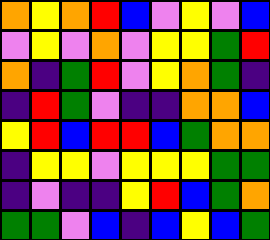[["orange", "yellow", "orange", "red", "blue", "violet", "yellow", "violet", "blue"], ["violet", "yellow", "violet", "orange", "violet", "yellow", "yellow", "green", "red"], ["orange", "indigo", "green", "red", "violet", "yellow", "orange", "green", "indigo"], ["indigo", "red", "green", "violet", "indigo", "indigo", "orange", "orange", "blue"], ["yellow", "red", "blue", "red", "red", "blue", "green", "orange", "orange"], ["indigo", "yellow", "yellow", "violet", "yellow", "yellow", "yellow", "green", "green"], ["indigo", "violet", "indigo", "indigo", "yellow", "red", "blue", "green", "orange"], ["green", "green", "violet", "blue", "indigo", "blue", "yellow", "blue", "green"]]